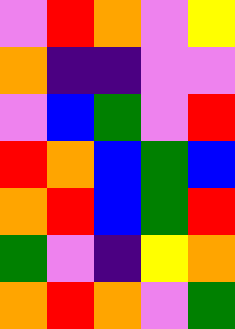[["violet", "red", "orange", "violet", "yellow"], ["orange", "indigo", "indigo", "violet", "violet"], ["violet", "blue", "green", "violet", "red"], ["red", "orange", "blue", "green", "blue"], ["orange", "red", "blue", "green", "red"], ["green", "violet", "indigo", "yellow", "orange"], ["orange", "red", "orange", "violet", "green"]]